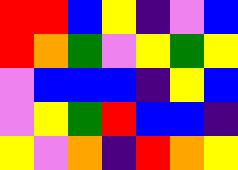[["red", "red", "blue", "yellow", "indigo", "violet", "blue"], ["red", "orange", "green", "violet", "yellow", "green", "yellow"], ["violet", "blue", "blue", "blue", "indigo", "yellow", "blue"], ["violet", "yellow", "green", "red", "blue", "blue", "indigo"], ["yellow", "violet", "orange", "indigo", "red", "orange", "yellow"]]